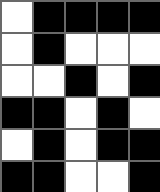[["white", "black", "black", "black", "black"], ["white", "black", "white", "white", "white"], ["white", "white", "black", "white", "black"], ["black", "black", "white", "black", "white"], ["white", "black", "white", "black", "black"], ["black", "black", "white", "white", "black"]]